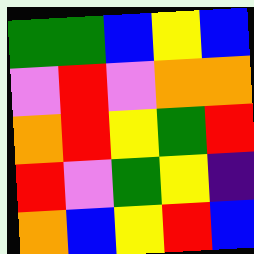[["green", "green", "blue", "yellow", "blue"], ["violet", "red", "violet", "orange", "orange"], ["orange", "red", "yellow", "green", "red"], ["red", "violet", "green", "yellow", "indigo"], ["orange", "blue", "yellow", "red", "blue"]]